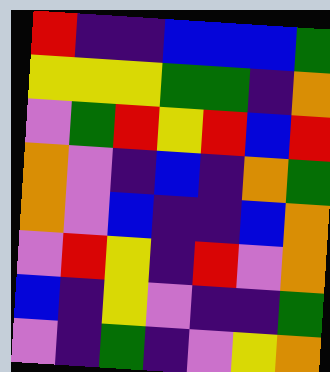[["red", "indigo", "indigo", "blue", "blue", "blue", "green"], ["yellow", "yellow", "yellow", "green", "green", "indigo", "orange"], ["violet", "green", "red", "yellow", "red", "blue", "red"], ["orange", "violet", "indigo", "blue", "indigo", "orange", "green"], ["orange", "violet", "blue", "indigo", "indigo", "blue", "orange"], ["violet", "red", "yellow", "indigo", "red", "violet", "orange"], ["blue", "indigo", "yellow", "violet", "indigo", "indigo", "green"], ["violet", "indigo", "green", "indigo", "violet", "yellow", "orange"]]